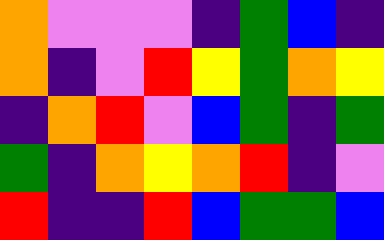[["orange", "violet", "violet", "violet", "indigo", "green", "blue", "indigo"], ["orange", "indigo", "violet", "red", "yellow", "green", "orange", "yellow"], ["indigo", "orange", "red", "violet", "blue", "green", "indigo", "green"], ["green", "indigo", "orange", "yellow", "orange", "red", "indigo", "violet"], ["red", "indigo", "indigo", "red", "blue", "green", "green", "blue"]]